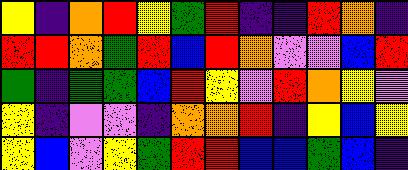[["yellow", "indigo", "orange", "red", "yellow", "green", "red", "indigo", "indigo", "red", "orange", "indigo"], ["red", "red", "orange", "green", "red", "blue", "red", "orange", "violet", "violet", "blue", "red"], ["green", "indigo", "green", "green", "blue", "red", "yellow", "violet", "red", "orange", "yellow", "violet"], ["yellow", "indigo", "violet", "violet", "indigo", "orange", "orange", "red", "indigo", "yellow", "blue", "yellow"], ["yellow", "blue", "violet", "yellow", "green", "red", "red", "blue", "blue", "green", "blue", "indigo"]]